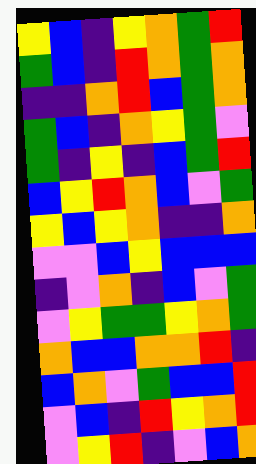[["yellow", "blue", "indigo", "yellow", "orange", "green", "red"], ["green", "blue", "indigo", "red", "orange", "green", "orange"], ["indigo", "indigo", "orange", "red", "blue", "green", "orange"], ["green", "blue", "indigo", "orange", "yellow", "green", "violet"], ["green", "indigo", "yellow", "indigo", "blue", "green", "red"], ["blue", "yellow", "red", "orange", "blue", "violet", "green"], ["yellow", "blue", "yellow", "orange", "indigo", "indigo", "orange"], ["violet", "violet", "blue", "yellow", "blue", "blue", "blue"], ["indigo", "violet", "orange", "indigo", "blue", "violet", "green"], ["violet", "yellow", "green", "green", "yellow", "orange", "green"], ["orange", "blue", "blue", "orange", "orange", "red", "indigo"], ["blue", "orange", "violet", "green", "blue", "blue", "red"], ["violet", "blue", "indigo", "red", "yellow", "orange", "red"], ["violet", "yellow", "red", "indigo", "violet", "blue", "orange"]]